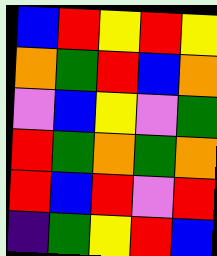[["blue", "red", "yellow", "red", "yellow"], ["orange", "green", "red", "blue", "orange"], ["violet", "blue", "yellow", "violet", "green"], ["red", "green", "orange", "green", "orange"], ["red", "blue", "red", "violet", "red"], ["indigo", "green", "yellow", "red", "blue"]]